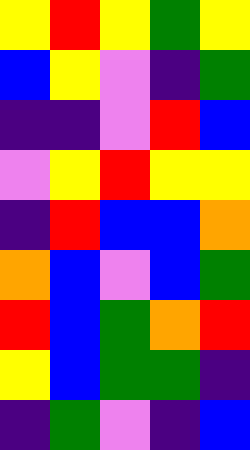[["yellow", "red", "yellow", "green", "yellow"], ["blue", "yellow", "violet", "indigo", "green"], ["indigo", "indigo", "violet", "red", "blue"], ["violet", "yellow", "red", "yellow", "yellow"], ["indigo", "red", "blue", "blue", "orange"], ["orange", "blue", "violet", "blue", "green"], ["red", "blue", "green", "orange", "red"], ["yellow", "blue", "green", "green", "indigo"], ["indigo", "green", "violet", "indigo", "blue"]]